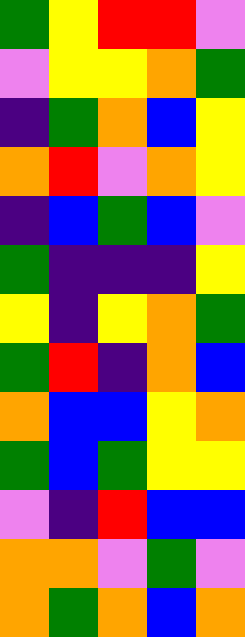[["green", "yellow", "red", "red", "violet"], ["violet", "yellow", "yellow", "orange", "green"], ["indigo", "green", "orange", "blue", "yellow"], ["orange", "red", "violet", "orange", "yellow"], ["indigo", "blue", "green", "blue", "violet"], ["green", "indigo", "indigo", "indigo", "yellow"], ["yellow", "indigo", "yellow", "orange", "green"], ["green", "red", "indigo", "orange", "blue"], ["orange", "blue", "blue", "yellow", "orange"], ["green", "blue", "green", "yellow", "yellow"], ["violet", "indigo", "red", "blue", "blue"], ["orange", "orange", "violet", "green", "violet"], ["orange", "green", "orange", "blue", "orange"]]